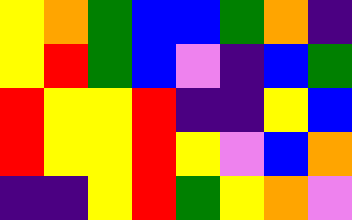[["yellow", "orange", "green", "blue", "blue", "green", "orange", "indigo"], ["yellow", "red", "green", "blue", "violet", "indigo", "blue", "green"], ["red", "yellow", "yellow", "red", "indigo", "indigo", "yellow", "blue"], ["red", "yellow", "yellow", "red", "yellow", "violet", "blue", "orange"], ["indigo", "indigo", "yellow", "red", "green", "yellow", "orange", "violet"]]